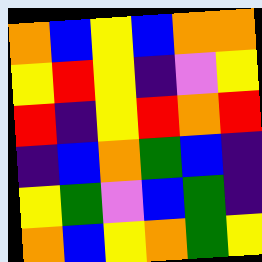[["orange", "blue", "yellow", "blue", "orange", "orange"], ["yellow", "red", "yellow", "indigo", "violet", "yellow"], ["red", "indigo", "yellow", "red", "orange", "red"], ["indigo", "blue", "orange", "green", "blue", "indigo"], ["yellow", "green", "violet", "blue", "green", "indigo"], ["orange", "blue", "yellow", "orange", "green", "yellow"]]